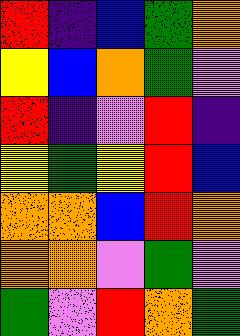[["red", "indigo", "blue", "green", "orange"], ["yellow", "blue", "orange", "green", "violet"], ["red", "indigo", "violet", "red", "indigo"], ["yellow", "green", "yellow", "red", "blue"], ["orange", "orange", "blue", "red", "orange"], ["orange", "orange", "violet", "green", "violet"], ["green", "violet", "red", "orange", "green"]]